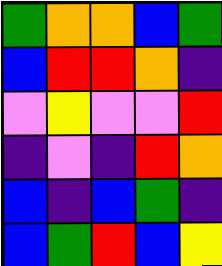[["green", "orange", "orange", "blue", "green"], ["blue", "red", "red", "orange", "indigo"], ["violet", "yellow", "violet", "violet", "red"], ["indigo", "violet", "indigo", "red", "orange"], ["blue", "indigo", "blue", "green", "indigo"], ["blue", "green", "red", "blue", "yellow"]]